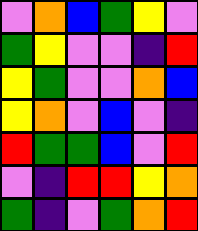[["violet", "orange", "blue", "green", "yellow", "violet"], ["green", "yellow", "violet", "violet", "indigo", "red"], ["yellow", "green", "violet", "violet", "orange", "blue"], ["yellow", "orange", "violet", "blue", "violet", "indigo"], ["red", "green", "green", "blue", "violet", "red"], ["violet", "indigo", "red", "red", "yellow", "orange"], ["green", "indigo", "violet", "green", "orange", "red"]]